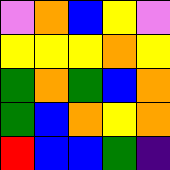[["violet", "orange", "blue", "yellow", "violet"], ["yellow", "yellow", "yellow", "orange", "yellow"], ["green", "orange", "green", "blue", "orange"], ["green", "blue", "orange", "yellow", "orange"], ["red", "blue", "blue", "green", "indigo"]]